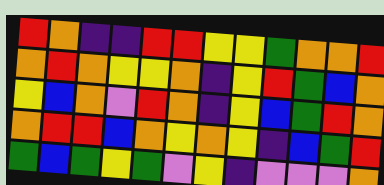[["red", "orange", "indigo", "indigo", "red", "red", "yellow", "yellow", "green", "orange", "orange", "red"], ["orange", "red", "orange", "yellow", "yellow", "orange", "indigo", "yellow", "red", "green", "blue", "orange"], ["yellow", "blue", "orange", "violet", "red", "orange", "indigo", "yellow", "blue", "green", "red", "orange"], ["orange", "red", "red", "blue", "orange", "yellow", "orange", "yellow", "indigo", "blue", "green", "red"], ["green", "blue", "green", "yellow", "green", "violet", "yellow", "indigo", "violet", "violet", "violet", "orange"]]